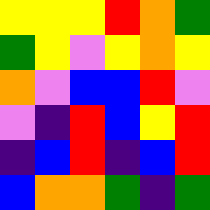[["yellow", "yellow", "yellow", "red", "orange", "green"], ["green", "yellow", "violet", "yellow", "orange", "yellow"], ["orange", "violet", "blue", "blue", "red", "violet"], ["violet", "indigo", "red", "blue", "yellow", "red"], ["indigo", "blue", "red", "indigo", "blue", "red"], ["blue", "orange", "orange", "green", "indigo", "green"]]